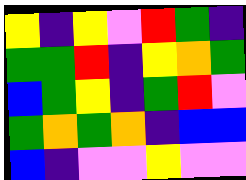[["yellow", "indigo", "yellow", "violet", "red", "green", "indigo"], ["green", "green", "red", "indigo", "yellow", "orange", "green"], ["blue", "green", "yellow", "indigo", "green", "red", "violet"], ["green", "orange", "green", "orange", "indigo", "blue", "blue"], ["blue", "indigo", "violet", "violet", "yellow", "violet", "violet"]]